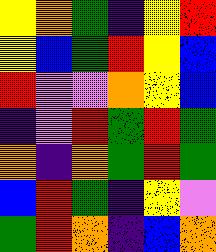[["yellow", "orange", "green", "indigo", "yellow", "red"], ["yellow", "blue", "green", "red", "yellow", "blue"], ["red", "violet", "violet", "orange", "yellow", "blue"], ["indigo", "violet", "red", "green", "red", "green"], ["orange", "indigo", "orange", "green", "red", "green"], ["blue", "red", "green", "indigo", "yellow", "violet"], ["green", "red", "orange", "indigo", "blue", "orange"]]